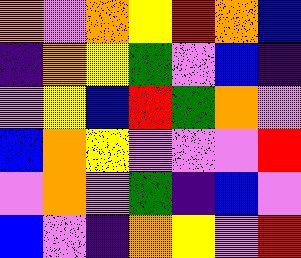[["orange", "violet", "orange", "yellow", "red", "orange", "blue"], ["indigo", "orange", "yellow", "green", "violet", "blue", "indigo"], ["violet", "yellow", "blue", "red", "green", "orange", "violet"], ["blue", "orange", "yellow", "violet", "violet", "violet", "red"], ["violet", "orange", "violet", "green", "indigo", "blue", "violet"], ["blue", "violet", "indigo", "orange", "yellow", "violet", "red"]]